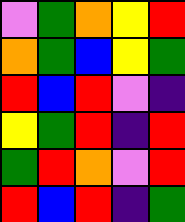[["violet", "green", "orange", "yellow", "red"], ["orange", "green", "blue", "yellow", "green"], ["red", "blue", "red", "violet", "indigo"], ["yellow", "green", "red", "indigo", "red"], ["green", "red", "orange", "violet", "red"], ["red", "blue", "red", "indigo", "green"]]